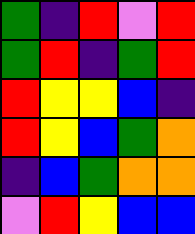[["green", "indigo", "red", "violet", "red"], ["green", "red", "indigo", "green", "red"], ["red", "yellow", "yellow", "blue", "indigo"], ["red", "yellow", "blue", "green", "orange"], ["indigo", "blue", "green", "orange", "orange"], ["violet", "red", "yellow", "blue", "blue"]]